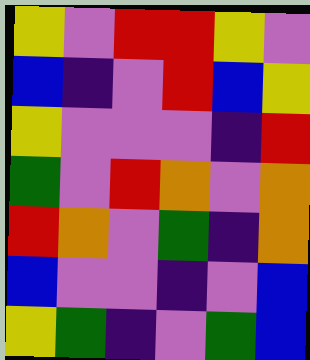[["yellow", "violet", "red", "red", "yellow", "violet"], ["blue", "indigo", "violet", "red", "blue", "yellow"], ["yellow", "violet", "violet", "violet", "indigo", "red"], ["green", "violet", "red", "orange", "violet", "orange"], ["red", "orange", "violet", "green", "indigo", "orange"], ["blue", "violet", "violet", "indigo", "violet", "blue"], ["yellow", "green", "indigo", "violet", "green", "blue"]]